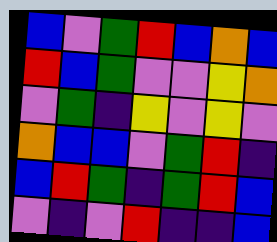[["blue", "violet", "green", "red", "blue", "orange", "blue"], ["red", "blue", "green", "violet", "violet", "yellow", "orange"], ["violet", "green", "indigo", "yellow", "violet", "yellow", "violet"], ["orange", "blue", "blue", "violet", "green", "red", "indigo"], ["blue", "red", "green", "indigo", "green", "red", "blue"], ["violet", "indigo", "violet", "red", "indigo", "indigo", "blue"]]